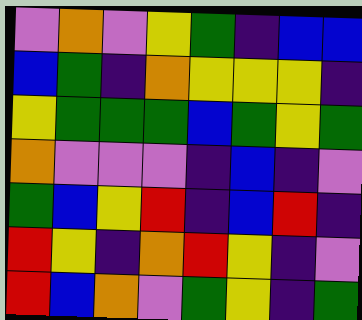[["violet", "orange", "violet", "yellow", "green", "indigo", "blue", "blue"], ["blue", "green", "indigo", "orange", "yellow", "yellow", "yellow", "indigo"], ["yellow", "green", "green", "green", "blue", "green", "yellow", "green"], ["orange", "violet", "violet", "violet", "indigo", "blue", "indigo", "violet"], ["green", "blue", "yellow", "red", "indigo", "blue", "red", "indigo"], ["red", "yellow", "indigo", "orange", "red", "yellow", "indigo", "violet"], ["red", "blue", "orange", "violet", "green", "yellow", "indigo", "green"]]